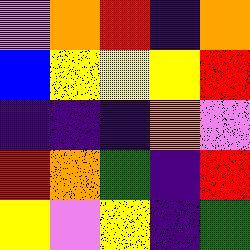[["violet", "orange", "red", "indigo", "orange"], ["blue", "yellow", "yellow", "yellow", "red"], ["indigo", "indigo", "indigo", "orange", "violet"], ["red", "orange", "green", "indigo", "red"], ["yellow", "violet", "yellow", "indigo", "green"]]